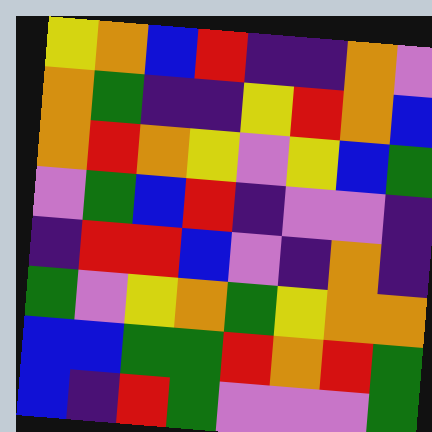[["yellow", "orange", "blue", "red", "indigo", "indigo", "orange", "violet"], ["orange", "green", "indigo", "indigo", "yellow", "red", "orange", "blue"], ["orange", "red", "orange", "yellow", "violet", "yellow", "blue", "green"], ["violet", "green", "blue", "red", "indigo", "violet", "violet", "indigo"], ["indigo", "red", "red", "blue", "violet", "indigo", "orange", "indigo"], ["green", "violet", "yellow", "orange", "green", "yellow", "orange", "orange"], ["blue", "blue", "green", "green", "red", "orange", "red", "green"], ["blue", "indigo", "red", "green", "violet", "violet", "violet", "green"]]